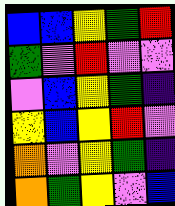[["blue", "blue", "yellow", "green", "red"], ["green", "violet", "red", "violet", "violet"], ["violet", "blue", "yellow", "green", "indigo"], ["yellow", "blue", "yellow", "red", "violet"], ["orange", "violet", "yellow", "green", "indigo"], ["orange", "green", "yellow", "violet", "blue"]]